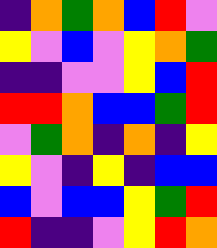[["indigo", "orange", "green", "orange", "blue", "red", "violet"], ["yellow", "violet", "blue", "violet", "yellow", "orange", "green"], ["indigo", "indigo", "violet", "violet", "yellow", "blue", "red"], ["red", "red", "orange", "blue", "blue", "green", "red"], ["violet", "green", "orange", "indigo", "orange", "indigo", "yellow"], ["yellow", "violet", "indigo", "yellow", "indigo", "blue", "blue"], ["blue", "violet", "blue", "blue", "yellow", "green", "red"], ["red", "indigo", "indigo", "violet", "yellow", "red", "orange"]]